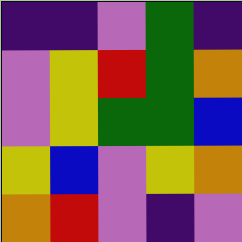[["indigo", "indigo", "violet", "green", "indigo"], ["violet", "yellow", "red", "green", "orange"], ["violet", "yellow", "green", "green", "blue"], ["yellow", "blue", "violet", "yellow", "orange"], ["orange", "red", "violet", "indigo", "violet"]]